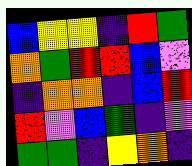[["blue", "yellow", "yellow", "indigo", "red", "green"], ["orange", "green", "red", "red", "blue", "violet"], ["indigo", "orange", "orange", "indigo", "blue", "red"], ["red", "violet", "blue", "green", "indigo", "violet"], ["green", "green", "indigo", "yellow", "orange", "indigo"]]